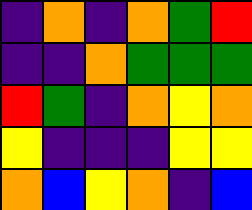[["indigo", "orange", "indigo", "orange", "green", "red"], ["indigo", "indigo", "orange", "green", "green", "green"], ["red", "green", "indigo", "orange", "yellow", "orange"], ["yellow", "indigo", "indigo", "indigo", "yellow", "yellow"], ["orange", "blue", "yellow", "orange", "indigo", "blue"]]